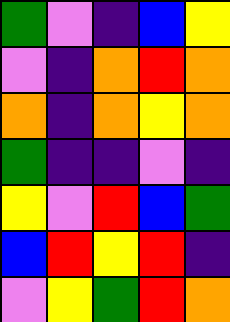[["green", "violet", "indigo", "blue", "yellow"], ["violet", "indigo", "orange", "red", "orange"], ["orange", "indigo", "orange", "yellow", "orange"], ["green", "indigo", "indigo", "violet", "indigo"], ["yellow", "violet", "red", "blue", "green"], ["blue", "red", "yellow", "red", "indigo"], ["violet", "yellow", "green", "red", "orange"]]